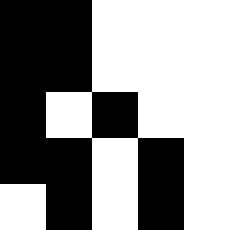[["black", "black", "white", "white", "white"], ["black", "black", "white", "white", "white"], ["black", "white", "black", "white", "white"], ["black", "black", "white", "black", "white"], ["white", "black", "white", "black", "white"]]